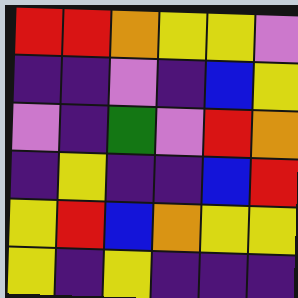[["red", "red", "orange", "yellow", "yellow", "violet"], ["indigo", "indigo", "violet", "indigo", "blue", "yellow"], ["violet", "indigo", "green", "violet", "red", "orange"], ["indigo", "yellow", "indigo", "indigo", "blue", "red"], ["yellow", "red", "blue", "orange", "yellow", "yellow"], ["yellow", "indigo", "yellow", "indigo", "indigo", "indigo"]]